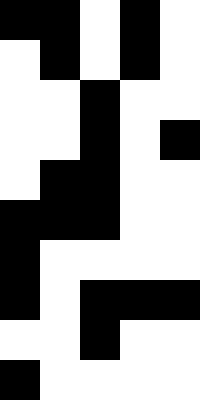[["black", "black", "white", "black", "white"], ["white", "black", "white", "black", "white"], ["white", "white", "black", "white", "white"], ["white", "white", "black", "white", "black"], ["white", "black", "black", "white", "white"], ["black", "black", "black", "white", "white"], ["black", "white", "white", "white", "white"], ["black", "white", "black", "black", "black"], ["white", "white", "black", "white", "white"], ["black", "white", "white", "white", "white"]]